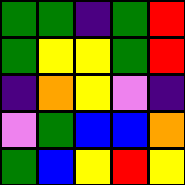[["green", "green", "indigo", "green", "red"], ["green", "yellow", "yellow", "green", "red"], ["indigo", "orange", "yellow", "violet", "indigo"], ["violet", "green", "blue", "blue", "orange"], ["green", "blue", "yellow", "red", "yellow"]]